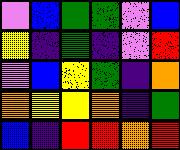[["violet", "blue", "green", "green", "violet", "blue"], ["yellow", "indigo", "green", "indigo", "violet", "red"], ["violet", "blue", "yellow", "green", "indigo", "orange"], ["orange", "yellow", "yellow", "orange", "indigo", "green"], ["blue", "indigo", "red", "red", "orange", "red"]]